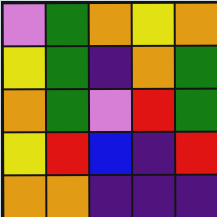[["violet", "green", "orange", "yellow", "orange"], ["yellow", "green", "indigo", "orange", "green"], ["orange", "green", "violet", "red", "green"], ["yellow", "red", "blue", "indigo", "red"], ["orange", "orange", "indigo", "indigo", "indigo"]]